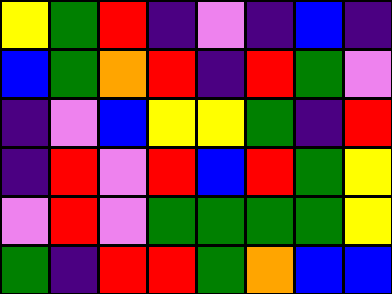[["yellow", "green", "red", "indigo", "violet", "indigo", "blue", "indigo"], ["blue", "green", "orange", "red", "indigo", "red", "green", "violet"], ["indigo", "violet", "blue", "yellow", "yellow", "green", "indigo", "red"], ["indigo", "red", "violet", "red", "blue", "red", "green", "yellow"], ["violet", "red", "violet", "green", "green", "green", "green", "yellow"], ["green", "indigo", "red", "red", "green", "orange", "blue", "blue"]]